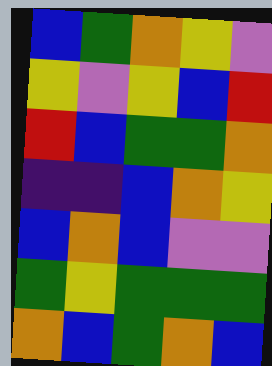[["blue", "green", "orange", "yellow", "violet"], ["yellow", "violet", "yellow", "blue", "red"], ["red", "blue", "green", "green", "orange"], ["indigo", "indigo", "blue", "orange", "yellow"], ["blue", "orange", "blue", "violet", "violet"], ["green", "yellow", "green", "green", "green"], ["orange", "blue", "green", "orange", "blue"]]